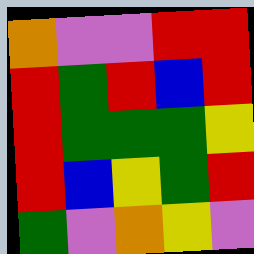[["orange", "violet", "violet", "red", "red"], ["red", "green", "red", "blue", "red"], ["red", "green", "green", "green", "yellow"], ["red", "blue", "yellow", "green", "red"], ["green", "violet", "orange", "yellow", "violet"]]